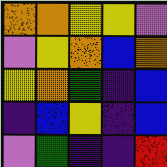[["orange", "orange", "yellow", "yellow", "violet"], ["violet", "yellow", "orange", "blue", "orange"], ["yellow", "orange", "green", "indigo", "blue"], ["indigo", "blue", "yellow", "indigo", "blue"], ["violet", "green", "indigo", "indigo", "red"]]